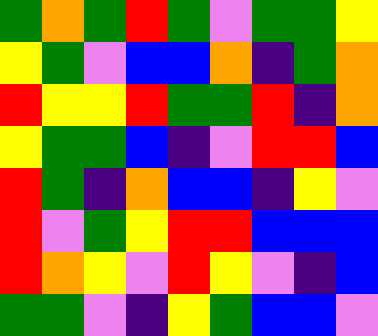[["green", "orange", "green", "red", "green", "violet", "green", "green", "yellow"], ["yellow", "green", "violet", "blue", "blue", "orange", "indigo", "green", "orange"], ["red", "yellow", "yellow", "red", "green", "green", "red", "indigo", "orange"], ["yellow", "green", "green", "blue", "indigo", "violet", "red", "red", "blue"], ["red", "green", "indigo", "orange", "blue", "blue", "indigo", "yellow", "violet"], ["red", "violet", "green", "yellow", "red", "red", "blue", "blue", "blue"], ["red", "orange", "yellow", "violet", "red", "yellow", "violet", "indigo", "blue"], ["green", "green", "violet", "indigo", "yellow", "green", "blue", "blue", "violet"]]